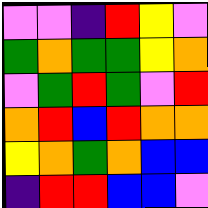[["violet", "violet", "indigo", "red", "yellow", "violet"], ["green", "orange", "green", "green", "yellow", "orange"], ["violet", "green", "red", "green", "violet", "red"], ["orange", "red", "blue", "red", "orange", "orange"], ["yellow", "orange", "green", "orange", "blue", "blue"], ["indigo", "red", "red", "blue", "blue", "violet"]]